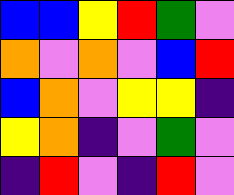[["blue", "blue", "yellow", "red", "green", "violet"], ["orange", "violet", "orange", "violet", "blue", "red"], ["blue", "orange", "violet", "yellow", "yellow", "indigo"], ["yellow", "orange", "indigo", "violet", "green", "violet"], ["indigo", "red", "violet", "indigo", "red", "violet"]]